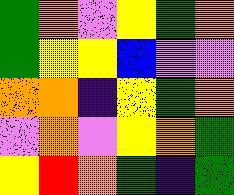[["green", "orange", "violet", "yellow", "green", "orange"], ["green", "yellow", "yellow", "blue", "violet", "violet"], ["orange", "orange", "indigo", "yellow", "green", "orange"], ["violet", "orange", "violet", "yellow", "orange", "green"], ["yellow", "red", "orange", "green", "indigo", "green"]]